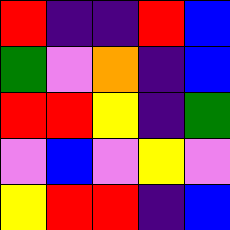[["red", "indigo", "indigo", "red", "blue"], ["green", "violet", "orange", "indigo", "blue"], ["red", "red", "yellow", "indigo", "green"], ["violet", "blue", "violet", "yellow", "violet"], ["yellow", "red", "red", "indigo", "blue"]]